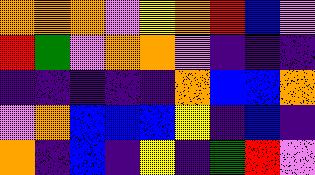[["orange", "orange", "orange", "violet", "yellow", "orange", "red", "blue", "violet"], ["red", "green", "violet", "orange", "orange", "violet", "indigo", "indigo", "indigo"], ["indigo", "indigo", "indigo", "indigo", "indigo", "orange", "blue", "blue", "orange"], ["violet", "orange", "blue", "blue", "blue", "yellow", "indigo", "blue", "indigo"], ["orange", "indigo", "blue", "indigo", "yellow", "indigo", "green", "red", "violet"]]